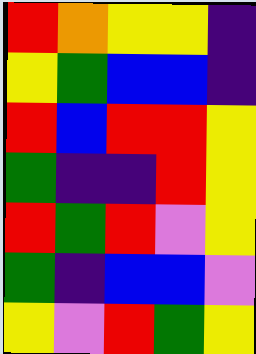[["red", "orange", "yellow", "yellow", "indigo"], ["yellow", "green", "blue", "blue", "indigo"], ["red", "blue", "red", "red", "yellow"], ["green", "indigo", "indigo", "red", "yellow"], ["red", "green", "red", "violet", "yellow"], ["green", "indigo", "blue", "blue", "violet"], ["yellow", "violet", "red", "green", "yellow"]]